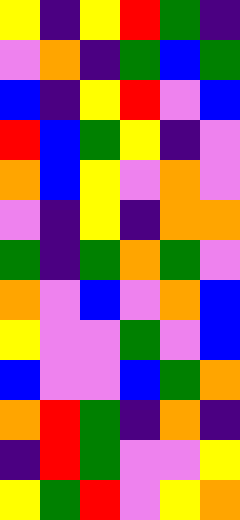[["yellow", "indigo", "yellow", "red", "green", "indigo"], ["violet", "orange", "indigo", "green", "blue", "green"], ["blue", "indigo", "yellow", "red", "violet", "blue"], ["red", "blue", "green", "yellow", "indigo", "violet"], ["orange", "blue", "yellow", "violet", "orange", "violet"], ["violet", "indigo", "yellow", "indigo", "orange", "orange"], ["green", "indigo", "green", "orange", "green", "violet"], ["orange", "violet", "blue", "violet", "orange", "blue"], ["yellow", "violet", "violet", "green", "violet", "blue"], ["blue", "violet", "violet", "blue", "green", "orange"], ["orange", "red", "green", "indigo", "orange", "indigo"], ["indigo", "red", "green", "violet", "violet", "yellow"], ["yellow", "green", "red", "violet", "yellow", "orange"]]